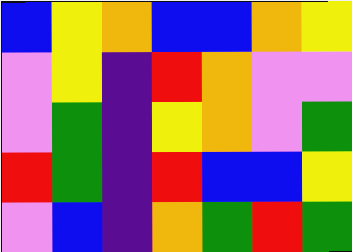[["blue", "yellow", "orange", "blue", "blue", "orange", "yellow"], ["violet", "yellow", "indigo", "red", "orange", "violet", "violet"], ["violet", "green", "indigo", "yellow", "orange", "violet", "green"], ["red", "green", "indigo", "red", "blue", "blue", "yellow"], ["violet", "blue", "indigo", "orange", "green", "red", "green"]]